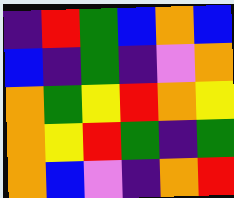[["indigo", "red", "green", "blue", "orange", "blue"], ["blue", "indigo", "green", "indigo", "violet", "orange"], ["orange", "green", "yellow", "red", "orange", "yellow"], ["orange", "yellow", "red", "green", "indigo", "green"], ["orange", "blue", "violet", "indigo", "orange", "red"]]